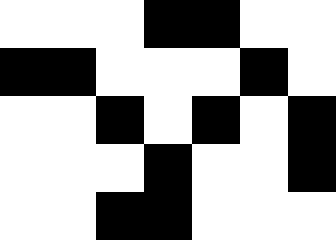[["white", "white", "white", "black", "black", "white", "white"], ["black", "black", "white", "white", "white", "black", "white"], ["white", "white", "black", "white", "black", "white", "black"], ["white", "white", "white", "black", "white", "white", "black"], ["white", "white", "black", "black", "white", "white", "white"]]